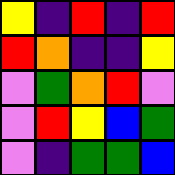[["yellow", "indigo", "red", "indigo", "red"], ["red", "orange", "indigo", "indigo", "yellow"], ["violet", "green", "orange", "red", "violet"], ["violet", "red", "yellow", "blue", "green"], ["violet", "indigo", "green", "green", "blue"]]